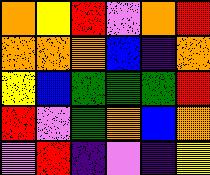[["orange", "yellow", "red", "violet", "orange", "red"], ["orange", "orange", "orange", "blue", "indigo", "orange"], ["yellow", "blue", "green", "green", "green", "red"], ["red", "violet", "green", "orange", "blue", "orange"], ["violet", "red", "indigo", "violet", "indigo", "yellow"]]